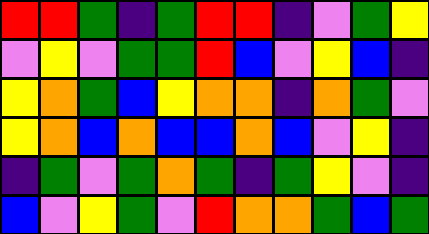[["red", "red", "green", "indigo", "green", "red", "red", "indigo", "violet", "green", "yellow"], ["violet", "yellow", "violet", "green", "green", "red", "blue", "violet", "yellow", "blue", "indigo"], ["yellow", "orange", "green", "blue", "yellow", "orange", "orange", "indigo", "orange", "green", "violet"], ["yellow", "orange", "blue", "orange", "blue", "blue", "orange", "blue", "violet", "yellow", "indigo"], ["indigo", "green", "violet", "green", "orange", "green", "indigo", "green", "yellow", "violet", "indigo"], ["blue", "violet", "yellow", "green", "violet", "red", "orange", "orange", "green", "blue", "green"]]